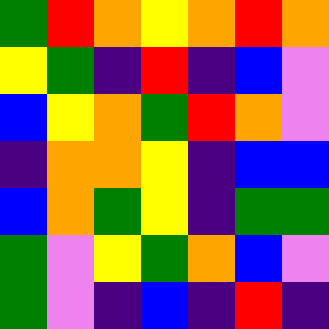[["green", "red", "orange", "yellow", "orange", "red", "orange"], ["yellow", "green", "indigo", "red", "indigo", "blue", "violet"], ["blue", "yellow", "orange", "green", "red", "orange", "violet"], ["indigo", "orange", "orange", "yellow", "indigo", "blue", "blue"], ["blue", "orange", "green", "yellow", "indigo", "green", "green"], ["green", "violet", "yellow", "green", "orange", "blue", "violet"], ["green", "violet", "indigo", "blue", "indigo", "red", "indigo"]]